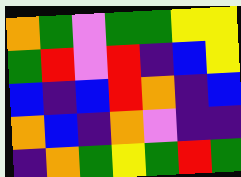[["orange", "green", "violet", "green", "green", "yellow", "yellow"], ["green", "red", "violet", "red", "indigo", "blue", "yellow"], ["blue", "indigo", "blue", "red", "orange", "indigo", "blue"], ["orange", "blue", "indigo", "orange", "violet", "indigo", "indigo"], ["indigo", "orange", "green", "yellow", "green", "red", "green"]]